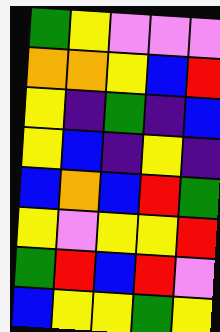[["green", "yellow", "violet", "violet", "violet"], ["orange", "orange", "yellow", "blue", "red"], ["yellow", "indigo", "green", "indigo", "blue"], ["yellow", "blue", "indigo", "yellow", "indigo"], ["blue", "orange", "blue", "red", "green"], ["yellow", "violet", "yellow", "yellow", "red"], ["green", "red", "blue", "red", "violet"], ["blue", "yellow", "yellow", "green", "yellow"]]